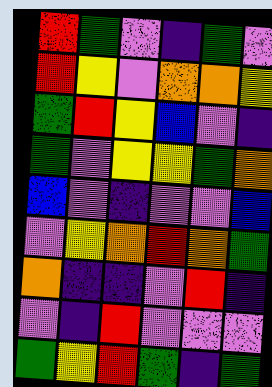[["red", "green", "violet", "indigo", "green", "violet"], ["red", "yellow", "violet", "orange", "orange", "yellow"], ["green", "red", "yellow", "blue", "violet", "indigo"], ["green", "violet", "yellow", "yellow", "green", "orange"], ["blue", "violet", "indigo", "violet", "violet", "blue"], ["violet", "yellow", "orange", "red", "orange", "green"], ["orange", "indigo", "indigo", "violet", "red", "indigo"], ["violet", "indigo", "red", "violet", "violet", "violet"], ["green", "yellow", "red", "green", "indigo", "green"]]